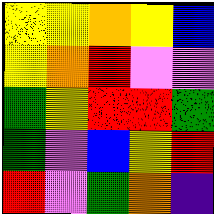[["yellow", "yellow", "orange", "yellow", "blue"], ["yellow", "orange", "red", "violet", "violet"], ["green", "yellow", "red", "red", "green"], ["green", "violet", "blue", "yellow", "red"], ["red", "violet", "green", "orange", "indigo"]]